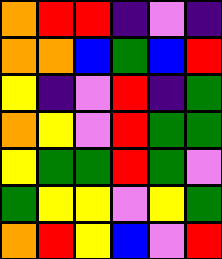[["orange", "red", "red", "indigo", "violet", "indigo"], ["orange", "orange", "blue", "green", "blue", "red"], ["yellow", "indigo", "violet", "red", "indigo", "green"], ["orange", "yellow", "violet", "red", "green", "green"], ["yellow", "green", "green", "red", "green", "violet"], ["green", "yellow", "yellow", "violet", "yellow", "green"], ["orange", "red", "yellow", "blue", "violet", "red"]]